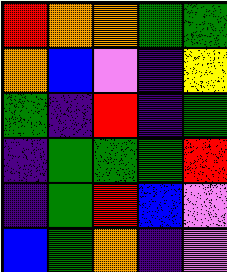[["red", "orange", "orange", "green", "green"], ["orange", "blue", "violet", "indigo", "yellow"], ["green", "indigo", "red", "indigo", "green"], ["indigo", "green", "green", "green", "red"], ["indigo", "green", "red", "blue", "violet"], ["blue", "green", "orange", "indigo", "violet"]]